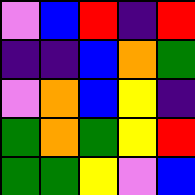[["violet", "blue", "red", "indigo", "red"], ["indigo", "indigo", "blue", "orange", "green"], ["violet", "orange", "blue", "yellow", "indigo"], ["green", "orange", "green", "yellow", "red"], ["green", "green", "yellow", "violet", "blue"]]